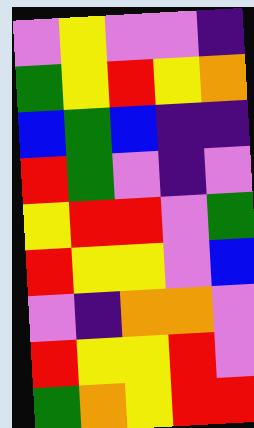[["violet", "yellow", "violet", "violet", "indigo"], ["green", "yellow", "red", "yellow", "orange"], ["blue", "green", "blue", "indigo", "indigo"], ["red", "green", "violet", "indigo", "violet"], ["yellow", "red", "red", "violet", "green"], ["red", "yellow", "yellow", "violet", "blue"], ["violet", "indigo", "orange", "orange", "violet"], ["red", "yellow", "yellow", "red", "violet"], ["green", "orange", "yellow", "red", "red"]]